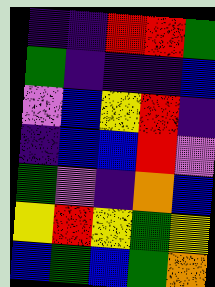[["indigo", "indigo", "red", "red", "green"], ["green", "indigo", "indigo", "indigo", "blue"], ["violet", "blue", "yellow", "red", "indigo"], ["indigo", "blue", "blue", "red", "violet"], ["green", "violet", "indigo", "orange", "blue"], ["yellow", "red", "yellow", "green", "yellow"], ["blue", "green", "blue", "green", "orange"]]